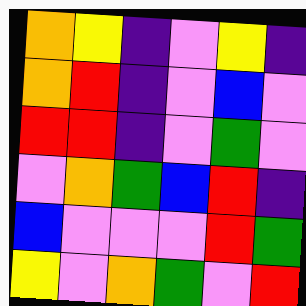[["orange", "yellow", "indigo", "violet", "yellow", "indigo"], ["orange", "red", "indigo", "violet", "blue", "violet"], ["red", "red", "indigo", "violet", "green", "violet"], ["violet", "orange", "green", "blue", "red", "indigo"], ["blue", "violet", "violet", "violet", "red", "green"], ["yellow", "violet", "orange", "green", "violet", "red"]]